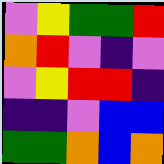[["violet", "yellow", "green", "green", "red"], ["orange", "red", "violet", "indigo", "violet"], ["violet", "yellow", "red", "red", "indigo"], ["indigo", "indigo", "violet", "blue", "blue"], ["green", "green", "orange", "blue", "orange"]]